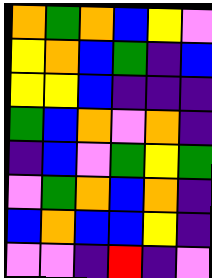[["orange", "green", "orange", "blue", "yellow", "violet"], ["yellow", "orange", "blue", "green", "indigo", "blue"], ["yellow", "yellow", "blue", "indigo", "indigo", "indigo"], ["green", "blue", "orange", "violet", "orange", "indigo"], ["indigo", "blue", "violet", "green", "yellow", "green"], ["violet", "green", "orange", "blue", "orange", "indigo"], ["blue", "orange", "blue", "blue", "yellow", "indigo"], ["violet", "violet", "indigo", "red", "indigo", "violet"]]